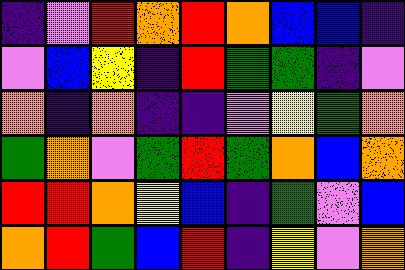[["indigo", "violet", "red", "orange", "red", "orange", "blue", "blue", "indigo"], ["violet", "blue", "yellow", "indigo", "red", "green", "green", "indigo", "violet"], ["orange", "indigo", "orange", "indigo", "indigo", "violet", "yellow", "green", "orange"], ["green", "orange", "violet", "green", "red", "green", "orange", "blue", "orange"], ["red", "red", "orange", "yellow", "blue", "indigo", "green", "violet", "blue"], ["orange", "red", "green", "blue", "red", "indigo", "yellow", "violet", "orange"]]